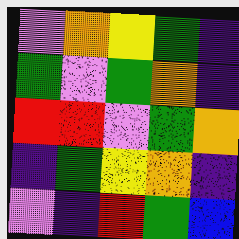[["violet", "orange", "yellow", "green", "indigo"], ["green", "violet", "green", "orange", "indigo"], ["red", "red", "violet", "green", "orange"], ["indigo", "green", "yellow", "orange", "indigo"], ["violet", "indigo", "red", "green", "blue"]]